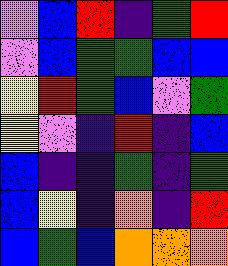[["violet", "blue", "red", "indigo", "green", "red"], ["violet", "blue", "green", "green", "blue", "blue"], ["yellow", "red", "green", "blue", "violet", "green"], ["yellow", "violet", "indigo", "red", "indigo", "blue"], ["blue", "indigo", "indigo", "green", "indigo", "green"], ["blue", "yellow", "indigo", "orange", "indigo", "red"], ["blue", "green", "blue", "orange", "orange", "orange"]]